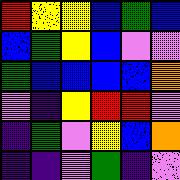[["red", "yellow", "yellow", "blue", "green", "blue"], ["blue", "green", "yellow", "blue", "violet", "violet"], ["green", "blue", "blue", "blue", "blue", "orange"], ["violet", "indigo", "yellow", "red", "red", "violet"], ["indigo", "green", "violet", "yellow", "blue", "orange"], ["indigo", "indigo", "violet", "green", "indigo", "violet"]]